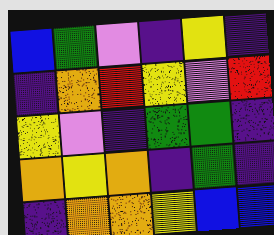[["blue", "green", "violet", "indigo", "yellow", "indigo"], ["indigo", "orange", "red", "yellow", "violet", "red"], ["yellow", "violet", "indigo", "green", "green", "indigo"], ["orange", "yellow", "orange", "indigo", "green", "indigo"], ["indigo", "orange", "orange", "yellow", "blue", "blue"]]